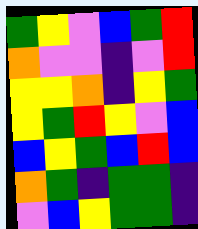[["green", "yellow", "violet", "blue", "green", "red"], ["orange", "violet", "violet", "indigo", "violet", "red"], ["yellow", "yellow", "orange", "indigo", "yellow", "green"], ["yellow", "green", "red", "yellow", "violet", "blue"], ["blue", "yellow", "green", "blue", "red", "blue"], ["orange", "green", "indigo", "green", "green", "indigo"], ["violet", "blue", "yellow", "green", "green", "indigo"]]